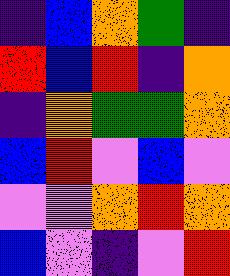[["indigo", "blue", "orange", "green", "indigo"], ["red", "blue", "red", "indigo", "orange"], ["indigo", "orange", "green", "green", "orange"], ["blue", "red", "violet", "blue", "violet"], ["violet", "violet", "orange", "red", "orange"], ["blue", "violet", "indigo", "violet", "red"]]